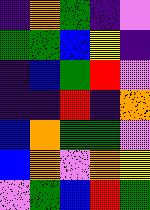[["indigo", "orange", "green", "indigo", "violet"], ["green", "green", "blue", "yellow", "indigo"], ["indigo", "blue", "green", "red", "violet"], ["indigo", "indigo", "red", "indigo", "orange"], ["blue", "orange", "green", "green", "violet"], ["blue", "orange", "violet", "orange", "yellow"], ["violet", "green", "blue", "red", "green"]]